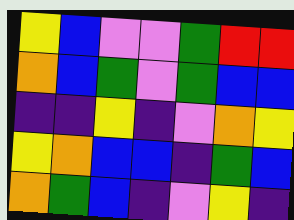[["yellow", "blue", "violet", "violet", "green", "red", "red"], ["orange", "blue", "green", "violet", "green", "blue", "blue"], ["indigo", "indigo", "yellow", "indigo", "violet", "orange", "yellow"], ["yellow", "orange", "blue", "blue", "indigo", "green", "blue"], ["orange", "green", "blue", "indigo", "violet", "yellow", "indigo"]]